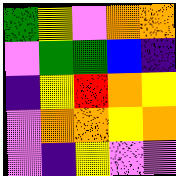[["green", "yellow", "violet", "orange", "orange"], ["violet", "green", "green", "blue", "indigo"], ["indigo", "yellow", "red", "orange", "yellow"], ["violet", "orange", "orange", "yellow", "orange"], ["violet", "indigo", "yellow", "violet", "violet"]]